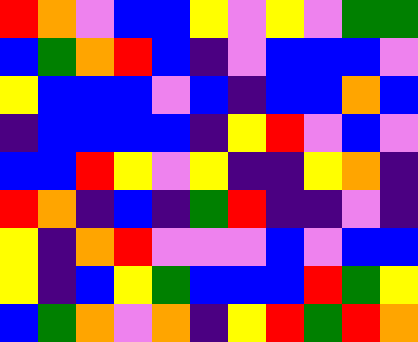[["red", "orange", "violet", "blue", "blue", "yellow", "violet", "yellow", "violet", "green", "green"], ["blue", "green", "orange", "red", "blue", "indigo", "violet", "blue", "blue", "blue", "violet"], ["yellow", "blue", "blue", "blue", "violet", "blue", "indigo", "blue", "blue", "orange", "blue"], ["indigo", "blue", "blue", "blue", "blue", "indigo", "yellow", "red", "violet", "blue", "violet"], ["blue", "blue", "red", "yellow", "violet", "yellow", "indigo", "indigo", "yellow", "orange", "indigo"], ["red", "orange", "indigo", "blue", "indigo", "green", "red", "indigo", "indigo", "violet", "indigo"], ["yellow", "indigo", "orange", "red", "violet", "violet", "violet", "blue", "violet", "blue", "blue"], ["yellow", "indigo", "blue", "yellow", "green", "blue", "blue", "blue", "red", "green", "yellow"], ["blue", "green", "orange", "violet", "orange", "indigo", "yellow", "red", "green", "red", "orange"]]